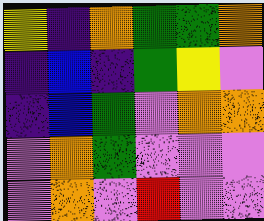[["yellow", "indigo", "orange", "green", "green", "orange"], ["indigo", "blue", "indigo", "green", "yellow", "violet"], ["indigo", "blue", "green", "violet", "orange", "orange"], ["violet", "orange", "green", "violet", "violet", "violet"], ["violet", "orange", "violet", "red", "violet", "violet"]]